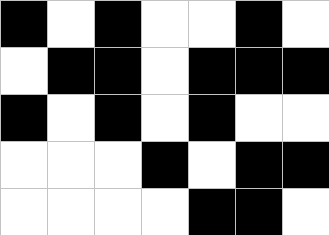[["black", "white", "black", "white", "white", "black", "white"], ["white", "black", "black", "white", "black", "black", "black"], ["black", "white", "black", "white", "black", "white", "white"], ["white", "white", "white", "black", "white", "black", "black"], ["white", "white", "white", "white", "black", "black", "white"]]